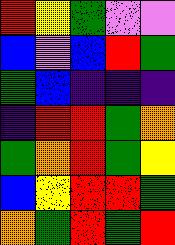[["red", "yellow", "green", "violet", "violet"], ["blue", "violet", "blue", "red", "green"], ["green", "blue", "indigo", "indigo", "indigo"], ["indigo", "red", "red", "green", "orange"], ["green", "orange", "red", "green", "yellow"], ["blue", "yellow", "red", "red", "green"], ["orange", "green", "red", "green", "red"]]